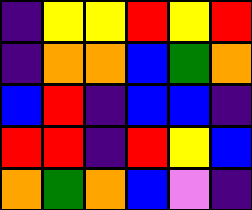[["indigo", "yellow", "yellow", "red", "yellow", "red"], ["indigo", "orange", "orange", "blue", "green", "orange"], ["blue", "red", "indigo", "blue", "blue", "indigo"], ["red", "red", "indigo", "red", "yellow", "blue"], ["orange", "green", "orange", "blue", "violet", "indigo"]]